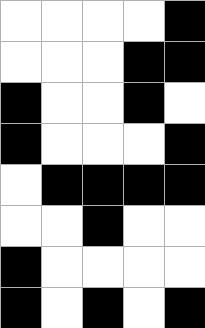[["white", "white", "white", "white", "black"], ["white", "white", "white", "black", "black"], ["black", "white", "white", "black", "white"], ["black", "white", "white", "white", "black"], ["white", "black", "black", "black", "black"], ["white", "white", "black", "white", "white"], ["black", "white", "white", "white", "white"], ["black", "white", "black", "white", "black"]]